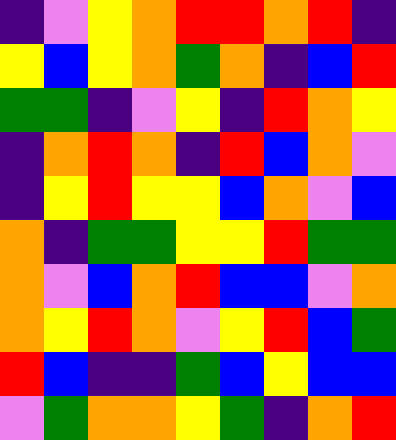[["indigo", "violet", "yellow", "orange", "red", "red", "orange", "red", "indigo"], ["yellow", "blue", "yellow", "orange", "green", "orange", "indigo", "blue", "red"], ["green", "green", "indigo", "violet", "yellow", "indigo", "red", "orange", "yellow"], ["indigo", "orange", "red", "orange", "indigo", "red", "blue", "orange", "violet"], ["indigo", "yellow", "red", "yellow", "yellow", "blue", "orange", "violet", "blue"], ["orange", "indigo", "green", "green", "yellow", "yellow", "red", "green", "green"], ["orange", "violet", "blue", "orange", "red", "blue", "blue", "violet", "orange"], ["orange", "yellow", "red", "orange", "violet", "yellow", "red", "blue", "green"], ["red", "blue", "indigo", "indigo", "green", "blue", "yellow", "blue", "blue"], ["violet", "green", "orange", "orange", "yellow", "green", "indigo", "orange", "red"]]